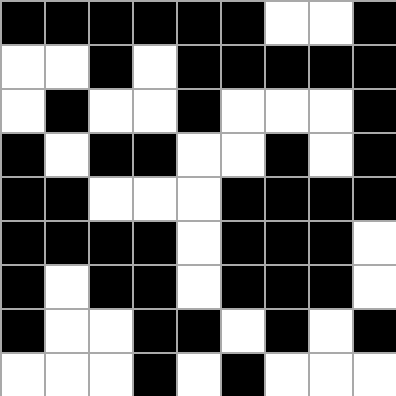[["black", "black", "black", "black", "black", "black", "white", "white", "black"], ["white", "white", "black", "white", "black", "black", "black", "black", "black"], ["white", "black", "white", "white", "black", "white", "white", "white", "black"], ["black", "white", "black", "black", "white", "white", "black", "white", "black"], ["black", "black", "white", "white", "white", "black", "black", "black", "black"], ["black", "black", "black", "black", "white", "black", "black", "black", "white"], ["black", "white", "black", "black", "white", "black", "black", "black", "white"], ["black", "white", "white", "black", "black", "white", "black", "white", "black"], ["white", "white", "white", "black", "white", "black", "white", "white", "white"]]